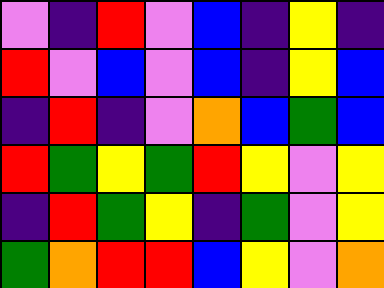[["violet", "indigo", "red", "violet", "blue", "indigo", "yellow", "indigo"], ["red", "violet", "blue", "violet", "blue", "indigo", "yellow", "blue"], ["indigo", "red", "indigo", "violet", "orange", "blue", "green", "blue"], ["red", "green", "yellow", "green", "red", "yellow", "violet", "yellow"], ["indigo", "red", "green", "yellow", "indigo", "green", "violet", "yellow"], ["green", "orange", "red", "red", "blue", "yellow", "violet", "orange"]]